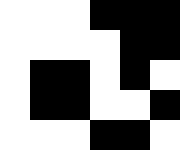[["white", "white", "white", "black", "black", "black"], ["white", "white", "white", "white", "black", "black"], ["white", "black", "black", "white", "black", "white"], ["white", "black", "black", "white", "white", "black"], ["white", "white", "white", "black", "black", "white"]]